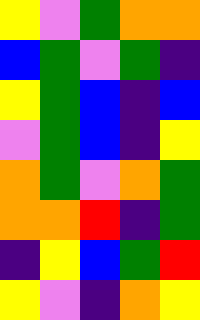[["yellow", "violet", "green", "orange", "orange"], ["blue", "green", "violet", "green", "indigo"], ["yellow", "green", "blue", "indigo", "blue"], ["violet", "green", "blue", "indigo", "yellow"], ["orange", "green", "violet", "orange", "green"], ["orange", "orange", "red", "indigo", "green"], ["indigo", "yellow", "blue", "green", "red"], ["yellow", "violet", "indigo", "orange", "yellow"]]